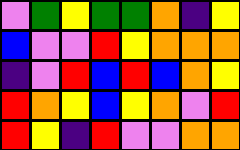[["violet", "green", "yellow", "green", "green", "orange", "indigo", "yellow"], ["blue", "violet", "violet", "red", "yellow", "orange", "orange", "orange"], ["indigo", "violet", "red", "blue", "red", "blue", "orange", "yellow"], ["red", "orange", "yellow", "blue", "yellow", "orange", "violet", "red"], ["red", "yellow", "indigo", "red", "violet", "violet", "orange", "orange"]]